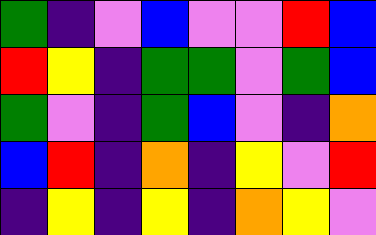[["green", "indigo", "violet", "blue", "violet", "violet", "red", "blue"], ["red", "yellow", "indigo", "green", "green", "violet", "green", "blue"], ["green", "violet", "indigo", "green", "blue", "violet", "indigo", "orange"], ["blue", "red", "indigo", "orange", "indigo", "yellow", "violet", "red"], ["indigo", "yellow", "indigo", "yellow", "indigo", "orange", "yellow", "violet"]]